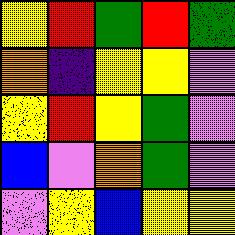[["yellow", "red", "green", "red", "green"], ["orange", "indigo", "yellow", "yellow", "violet"], ["yellow", "red", "yellow", "green", "violet"], ["blue", "violet", "orange", "green", "violet"], ["violet", "yellow", "blue", "yellow", "yellow"]]